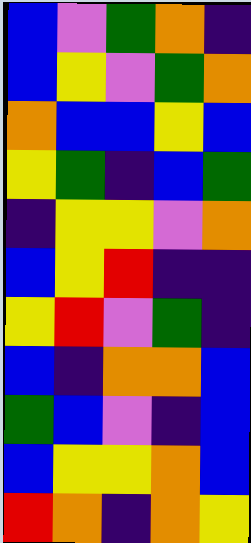[["blue", "violet", "green", "orange", "indigo"], ["blue", "yellow", "violet", "green", "orange"], ["orange", "blue", "blue", "yellow", "blue"], ["yellow", "green", "indigo", "blue", "green"], ["indigo", "yellow", "yellow", "violet", "orange"], ["blue", "yellow", "red", "indigo", "indigo"], ["yellow", "red", "violet", "green", "indigo"], ["blue", "indigo", "orange", "orange", "blue"], ["green", "blue", "violet", "indigo", "blue"], ["blue", "yellow", "yellow", "orange", "blue"], ["red", "orange", "indigo", "orange", "yellow"]]